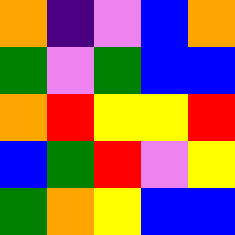[["orange", "indigo", "violet", "blue", "orange"], ["green", "violet", "green", "blue", "blue"], ["orange", "red", "yellow", "yellow", "red"], ["blue", "green", "red", "violet", "yellow"], ["green", "orange", "yellow", "blue", "blue"]]